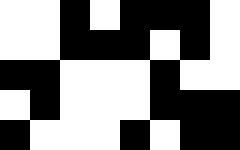[["white", "white", "black", "white", "black", "black", "black", "white"], ["white", "white", "black", "black", "black", "white", "black", "white"], ["black", "black", "white", "white", "white", "black", "white", "white"], ["white", "black", "white", "white", "white", "black", "black", "black"], ["black", "white", "white", "white", "black", "white", "black", "black"]]